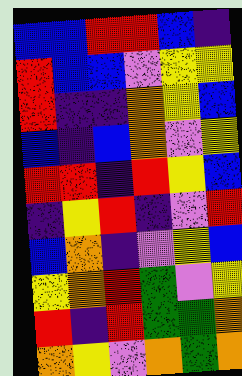[["blue", "blue", "red", "red", "blue", "indigo"], ["red", "blue", "blue", "violet", "yellow", "yellow"], ["red", "indigo", "indigo", "orange", "yellow", "blue"], ["blue", "indigo", "blue", "orange", "violet", "yellow"], ["red", "red", "indigo", "red", "yellow", "blue"], ["indigo", "yellow", "red", "indigo", "violet", "red"], ["blue", "orange", "indigo", "violet", "yellow", "blue"], ["yellow", "orange", "red", "green", "violet", "yellow"], ["red", "indigo", "red", "green", "green", "orange"], ["orange", "yellow", "violet", "orange", "green", "orange"]]